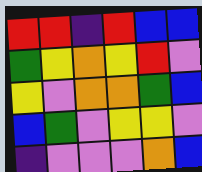[["red", "red", "indigo", "red", "blue", "blue"], ["green", "yellow", "orange", "yellow", "red", "violet"], ["yellow", "violet", "orange", "orange", "green", "blue"], ["blue", "green", "violet", "yellow", "yellow", "violet"], ["indigo", "violet", "violet", "violet", "orange", "blue"]]